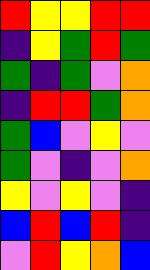[["red", "yellow", "yellow", "red", "red"], ["indigo", "yellow", "green", "red", "green"], ["green", "indigo", "green", "violet", "orange"], ["indigo", "red", "red", "green", "orange"], ["green", "blue", "violet", "yellow", "violet"], ["green", "violet", "indigo", "violet", "orange"], ["yellow", "violet", "yellow", "violet", "indigo"], ["blue", "red", "blue", "red", "indigo"], ["violet", "red", "yellow", "orange", "blue"]]